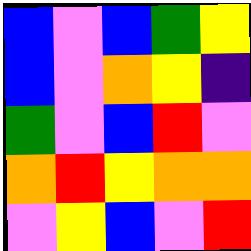[["blue", "violet", "blue", "green", "yellow"], ["blue", "violet", "orange", "yellow", "indigo"], ["green", "violet", "blue", "red", "violet"], ["orange", "red", "yellow", "orange", "orange"], ["violet", "yellow", "blue", "violet", "red"]]